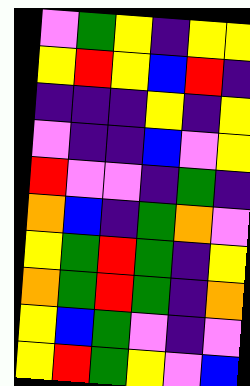[["violet", "green", "yellow", "indigo", "yellow", "yellow"], ["yellow", "red", "yellow", "blue", "red", "indigo"], ["indigo", "indigo", "indigo", "yellow", "indigo", "yellow"], ["violet", "indigo", "indigo", "blue", "violet", "yellow"], ["red", "violet", "violet", "indigo", "green", "indigo"], ["orange", "blue", "indigo", "green", "orange", "violet"], ["yellow", "green", "red", "green", "indigo", "yellow"], ["orange", "green", "red", "green", "indigo", "orange"], ["yellow", "blue", "green", "violet", "indigo", "violet"], ["yellow", "red", "green", "yellow", "violet", "blue"]]